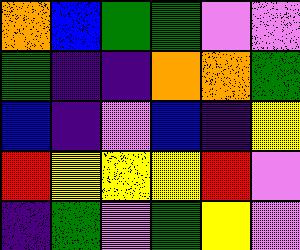[["orange", "blue", "green", "green", "violet", "violet"], ["green", "indigo", "indigo", "orange", "orange", "green"], ["blue", "indigo", "violet", "blue", "indigo", "yellow"], ["red", "yellow", "yellow", "yellow", "red", "violet"], ["indigo", "green", "violet", "green", "yellow", "violet"]]